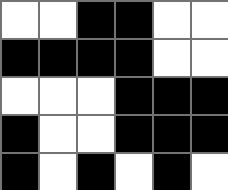[["white", "white", "black", "black", "white", "white"], ["black", "black", "black", "black", "white", "white"], ["white", "white", "white", "black", "black", "black"], ["black", "white", "white", "black", "black", "black"], ["black", "white", "black", "white", "black", "white"]]